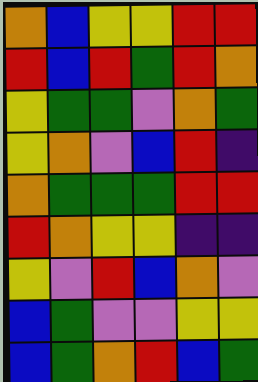[["orange", "blue", "yellow", "yellow", "red", "red"], ["red", "blue", "red", "green", "red", "orange"], ["yellow", "green", "green", "violet", "orange", "green"], ["yellow", "orange", "violet", "blue", "red", "indigo"], ["orange", "green", "green", "green", "red", "red"], ["red", "orange", "yellow", "yellow", "indigo", "indigo"], ["yellow", "violet", "red", "blue", "orange", "violet"], ["blue", "green", "violet", "violet", "yellow", "yellow"], ["blue", "green", "orange", "red", "blue", "green"]]